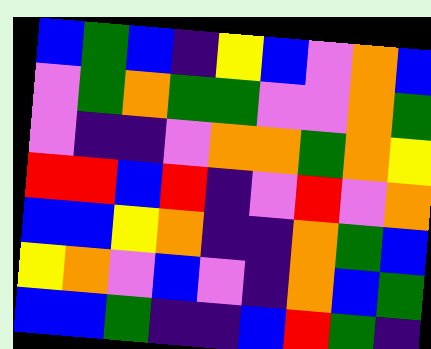[["blue", "green", "blue", "indigo", "yellow", "blue", "violet", "orange", "blue"], ["violet", "green", "orange", "green", "green", "violet", "violet", "orange", "green"], ["violet", "indigo", "indigo", "violet", "orange", "orange", "green", "orange", "yellow"], ["red", "red", "blue", "red", "indigo", "violet", "red", "violet", "orange"], ["blue", "blue", "yellow", "orange", "indigo", "indigo", "orange", "green", "blue"], ["yellow", "orange", "violet", "blue", "violet", "indigo", "orange", "blue", "green"], ["blue", "blue", "green", "indigo", "indigo", "blue", "red", "green", "indigo"]]